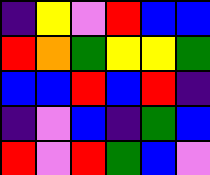[["indigo", "yellow", "violet", "red", "blue", "blue"], ["red", "orange", "green", "yellow", "yellow", "green"], ["blue", "blue", "red", "blue", "red", "indigo"], ["indigo", "violet", "blue", "indigo", "green", "blue"], ["red", "violet", "red", "green", "blue", "violet"]]